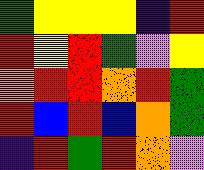[["green", "yellow", "yellow", "yellow", "indigo", "red"], ["red", "yellow", "red", "green", "violet", "yellow"], ["orange", "red", "red", "orange", "red", "green"], ["red", "blue", "red", "blue", "orange", "green"], ["indigo", "red", "green", "red", "orange", "violet"]]